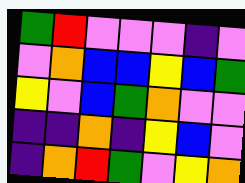[["green", "red", "violet", "violet", "violet", "indigo", "violet"], ["violet", "orange", "blue", "blue", "yellow", "blue", "green"], ["yellow", "violet", "blue", "green", "orange", "violet", "violet"], ["indigo", "indigo", "orange", "indigo", "yellow", "blue", "violet"], ["indigo", "orange", "red", "green", "violet", "yellow", "orange"]]